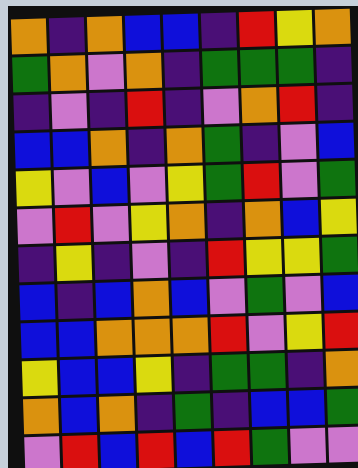[["orange", "indigo", "orange", "blue", "blue", "indigo", "red", "yellow", "orange"], ["green", "orange", "violet", "orange", "indigo", "green", "green", "green", "indigo"], ["indigo", "violet", "indigo", "red", "indigo", "violet", "orange", "red", "indigo"], ["blue", "blue", "orange", "indigo", "orange", "green", "indigo", "violet", "blue"], ["yellow", "violet", "blue", "violet", "yellow", "green", "red", "violet", "green"], ["violet", "red", "violet", "yellow", "orange", "indigo", "orange", "blue", "yellow"], ["indigo", "yellow", "indigo", "violet", "indigo", "red", "yellow", "yellow", "green"], ["blue", "indigo", "blue", "orange", "blue", "violet", "green", "violet", "blue"], ["blue", "blue", "orange", "orange", "orange", "red", "violet", "yellow", "red"], ["yellow", "blue", "blue", "yellow", "indigo", "green", "green", "indigo", "orange"], ["orange", "blue", "orange", "indigo", "green", "indigo", "blue", "blue", "green"], ["violet", "red", "blue", "red", "blue", "red", "green", "violet", "violet"]]